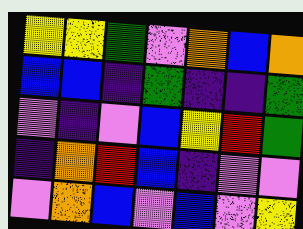[["yellow", "yellow", "green", "violet", "orange", "blue", "orange"], ["blue", "blue", "indigo", "green", "indigo", "indigo", "green"], ["violet", "indigo", "violet", "blue", "yellow", "red", "green"], ["indigo", "orange", "red", "blue", "indigo", "violet", "violet"], ["violet", "orange", "blue", "violet", "blue", "violet", "yellow"]]